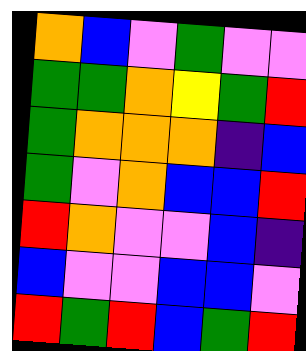[["orange", "blue", "violet", "green", "violet", "violet"], ["green", "green", "orange", "yellow", "green", "red"], ["green", "orange", "orange", "orange", "indigo", "blue"], ["green", "violet", "orange", "blue", "blue", "red"], ["red", "orange", "violet", "violet", "blue", "indigo"], ["blue", "violet", "violet", "blue", "blue", "violet"], ["red", "green", "red", "blue", "green", "red"]]